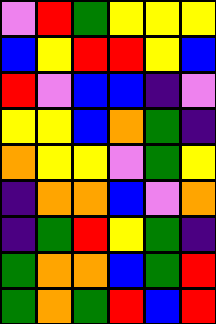[["violet", "red", "green", "yellow", "yellow", "yellow"], ["blue", "yellow", "red", "red", "yellow", "blue"], ["red", "violet", "blue", "blue", "indigo", "violet"], ["yellow", "yellow", "blue", "orange", "green", "indigo"], ["orange", "yellow", "yellow", "violet", "green", "yellow"], ["indigo", "orange", "orange", "blue", "violet", "orange"], ["indigo", "green", "red", "yellow", "green", "indigo"], ["green", "orange", "orange", "blue", "green", "red"], ["green", "orange", "green", "red", "blue", "red"]]